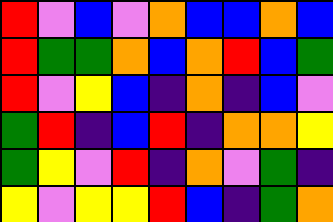[["red", "violet", "blue", "violet", "orange", "blue", "blue", "orange", "blue"], ["red", "green", "green", "orange", "blue", "orange", "red", "blue", "green"], ["red", "violet", "yellow", "blue", "indigo", "orange", "indigo", "blue", "violet"], ["green", "red", "indigo", "blue", "red", "indigo", "orange", "orange", "yellow"], ["green", "yellow", "violet", "red", "indigo", "orange", "violet", "green", "indigo"], ["yellow", "violet", "yellow", "yellow", "red", "blue", "indigo", "green", "orange"]]